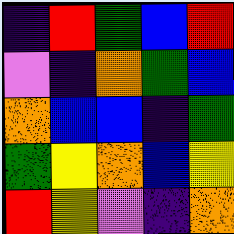[["indigo", "red", "green", "blue", "red"], ["violet", "indigo", "orange", "green", "blue"], ["orange", "blue", "blue", "indigo", "green"], ["green", "yellow", "orange", "blue", "yellow"], ["red", "yellow", "violet", "indigo", "orange"]]